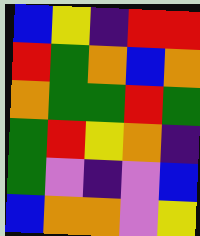[["blue", "yellow", "indigo", "red", "red"], ["red", "green", "orange", "blue", "orange"], ["orange", "green", "green", "red", "green"], ["green", "red", "yellow", "orange", "indigo"], ["green", "violet", "indigo", "violet", "blue"], ["blue", "orange", "orange", "violet", "yellow"]]